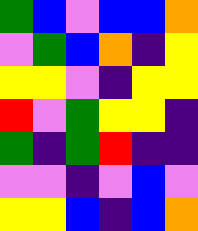[["green", "blue", "violet", "blue", "blue", "orange"], ["violet", "green", "blue", "orange", "indigo", "yellow"], ["yellow", "yellow", "violet", "indigo", "yellow", "yellow"], ["red", "violet", "green", "yellow", "yellow", "indigo"], ["green", "indigo", "green", "red", "indigo", "indigo"], ["violet", "violet", "indigo", "violet", "blue", "violet"], ["yellow", "yellow", "blue", "indigo", "blue", "orange"]]